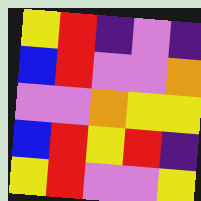[["yellow", "red", "indigo", "violet", "indigo"], ["blue", "red", "violet", "violet", "orange"], ["violet", "violet", "orange", "yellow", "yellow"], ["blue", "red", "yellow", "red", "indigo"], ["yellow", "red", "violet", "violet", "yellow"]]